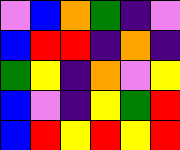[["violet", "blue", "orange", "green", "indigo", "violet"], ["blue", "red", "red", "indigo", "orange", "indigo"], ["green", "yellow", "indigo", "orange", "violet", "yellow"], ["blue", "violet", "indigo", "yellow", "green", "red"], ["blue", "red", "yellow", "red", "yellow", "red"]]